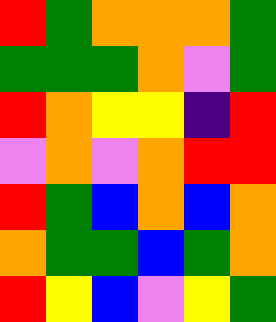[["red", "green", "orange", "orange", "orange", "green"], ["green", "green", "green", "orange", "violet", "green"], ["red", "orange", "yellow", "yellow", "indigo", "red"], ["violet", "orange", "violet", "orange", "red", "red"], ["red", "green", "blue", "orange", "blue", "orange"], ["orange", "green", "green", "blue", "green", "orange"], ["red", "yellow", "blue", "violet", "yellow", "green"]]